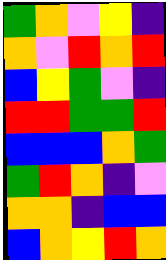[["green", "orange", "violet", "yellow", "indigo"], ["orange", "violet", "red", "orange", "red"], ["blue", "yellow", "green", "violet", "indigo"], ["red", "red", "green", "green", "red"], ["blue", "blue", "blue", "orange", "green"], ["green", "red", "orange", "indigo", "violet"], ["orange", "orange", "indigo", "blue", "blue"], ["blue", "orange", "yellow", "red", "orange"]]